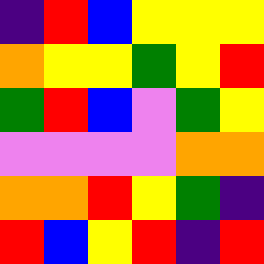[["indigo", "red", "blue", "yellow", "yellow", "yellow"], ["orange", "yellow", "yellow", "green", "yellow", "red"], ["green", "red", "blue", "violet", "green", "yellow"], ["violet", "violet", "violet", "violet", "orange", "orange"], ["orange", "orange", "red", "yellow", "green", "indigo"], ["red", "blue", "yellow", "red", "indigo", "red"]]